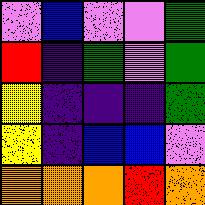[["violet", "blue", "violet", "violet", "green"], ["red", "indigo", "green", "violet", "green"], ["yellow", "indigo", "indigo", "indigo", "green"], ["yellow", "indigo", "blue", "blue", "violet"], ["orange", "orange", "orange", "red", "orange"]]